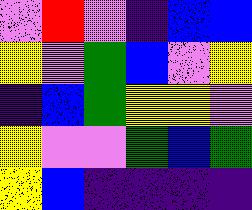[["violet", "red", "violet", "indigo", "blue", "blue"], ["yellow", "violet", "green", "blue", "violet", "yellow"], ["indigo", "blue", "green", "yellow", "yellow", "violet"], ["yellow", "violet", "violet", "green", "blue", "green"], ["yellow", "blue", "indigo", "indigo", "indigo", "indigo"]]